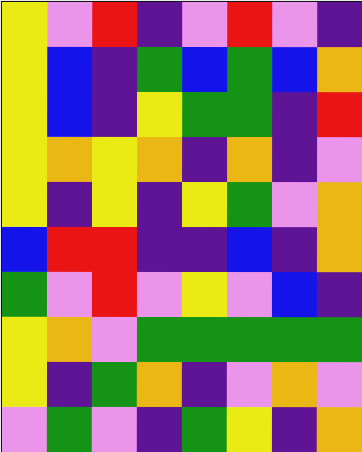[["yellow", "violet", "red", "indigo", "violet", "red", "violet", "indigo"], ["yellow", "blue", "indigo", "green", "blue", "green", "blue", "orange"], ["yellow", "blue", "indigo", "yellow", "green", "green", "indigo", "red"], ["yellow", "orange", "yellow", "orange", "indigo", "orange", "indigo", "violet"], ["yellow", "indigo", "yellow", "indigo", "yellow", "green", "violet", "orange"], ["blue", "red", "red", "indigo", "indigo", "blue", "indigo", "orange"], ["green", "violet", "red", "violet", "yellow", "violet", "blue", "indigo"], ["yellow", "orange", "violet", "green", "green", "green", "green", "green"], ["yellow", "indigo", "green", "orange", "indigo", "violet", "orange", "violet"], ["violet", "green", "violet", "indigo", "green", "yellow", "indigo", "orange"]]